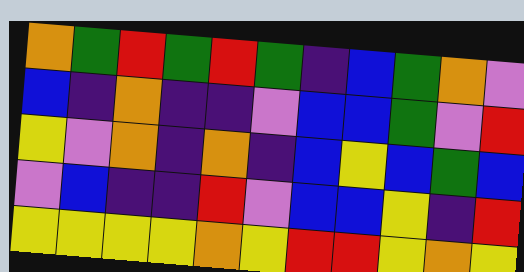[["orange", "green", "red", "green", "red", "green", "indigo", "blue", "green", "orange", "violet"], ["blue", "indigo", "orange", "indigo", "indigo", "violet", "blue", "blue", "green", "violet", "red"], ["yellow", "violet", "orange", "indigo", "orange", "indigo", "blue", "yellow", "blue", "green", "blue"], ["violet", "blue", "indigo", "indigo", "red", "violet", "blue", "blue", "yellow", "indigo", "red"], ["yellow", "yellow", "yellow", "yellow", "orange", "yellow", "red", "red", "yellow", "orange", "yellow"]]